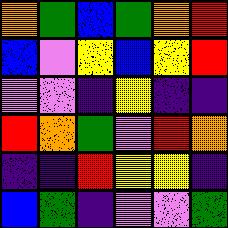[["orange", "green", "blue", "green", "orange", "red"], ["blue", "violet", "yellow", "blue", "yellow", "red"], ["violet", "violet", "indigo", "yellow", "indigo", "indigo"], ["red", "orange", "green", "violet", "red", "orange"], ["indigo", "indigo", "red", "yellow", "yellow", "indigo"], ["blue", "green", "indigo", "violet", "violet", "green"]]